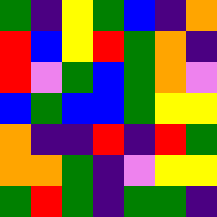[["green", "indigo", "yellow", "green", "blue", "indigo", "orange"], ["red", "blue", "yellow", "red", "green", "orange", "indigo"], ["red", "violet", "green", "blue", "green", "orange", "violet"], ["blue", "green", "blue", "blue", "green", "yellow", "yellow"], ["orange", "indigo", "indigo", "red", "indigo", "red", "green"], ["orange", "orange", "green", "indigo", "violet", "yellow", "yellow"], ["green", "red", "green", "indigo", "green", "green", "indigo"]]